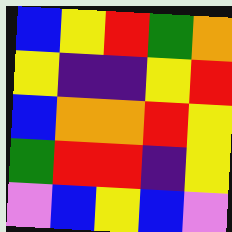[["blue", "yellow", "red", "green", "orange"], ["yellow", "indigo", "indigo", "yellow", "red"], ["blue", "orange", "orange", "red", "yellow"], ["green", "red", "red", "indigo", "yellow"], ["violet", "blue", "yellow", "blue", "violet"]]